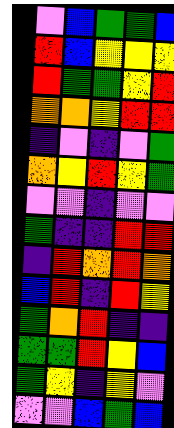[["violet", "blue", "green", "green", "blue"], ["red", "blue", "yellow", "yellow", "yellow"], ["red", "green", "green", "yellow", "red"], ["orange", "orange", "yellow", "red", "red"], ["indigo", "violet", "indigo", "violet", "green"], ["orange", "yellow", "red", "yellow", "green"], ["violet", "violet", "indigo", "violet", "violet"], ["green", "indigo", "indigo", "red", "red"], ["indigo", "red", "orange", "red", "orange"], ["blue", "red", "indigo", "red", "yellow"], ["green", "orange", "red", "indigo", "indigo"], ["green", "green", "red", "yellow", "blue"], ["green", "yellow", "indigo", "yellow", "violet"], ["violet", "violet", "blue", "green", "blue"]]